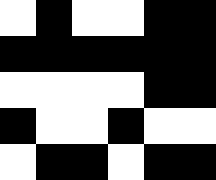[["white", "black", "white", "white", "black", "black"], ["black", "black", "black", "black", "black", "black"], ["white", "white", "white", "white", "black", "black"], ["black", "white", "white", "black", "white", "white"], ["white", "black", "black", "white", "black", "black"]]